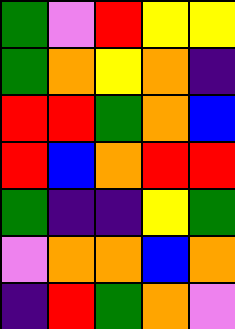[["green", "violet", "red", "yellow", "yellow"], ["green", "orange", "yellow", "orange", "indigo"], ["red", "red", "green", "orange", "blue"], ["red", "blue", "orange", "red", "red"], ["green", "indigo", "indigo", "yellow", "green"], ["violet", "orange", "orange", "blue", "orange"], ["indigo", "red", "green", "orange", "violet"]]